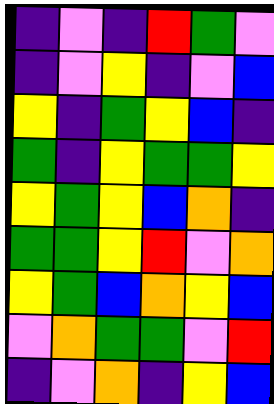[["indigo", "violet", "indigo", "red", "green", "violet"], ["indigo", "violet", "yellow", "indigo", "violet", "blue"], ["yellow", "indigo", "green", "yellow", "blue", "indigo"], ["green", "indigo", "yellow", "green", "green", "yellow"], ["yellow", "green", "yellow", "blue", "orange", "indigo"], ["green", "green", "yellow", "red", "violet", "orange"], ["yellow", "green", "blue", "orange", "yellow", "blue"], ["violet", "orange", "green", "green", "violet", "red"], ["indigo", "violet", "orange", "indigo", "yellow", "blue"]]